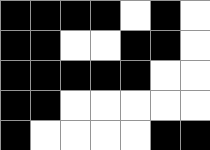[["black", "black", "black", "black", "white", "black", "white"], ["black", "black", "white", "white", "black", "black", "white"], ["black", "black", "black", "black", "black", "white", "white"], ["black", "black", "white", "white", "white", "white", "white"], ["black", "white", "white", "white", "white", "black", "black"]]